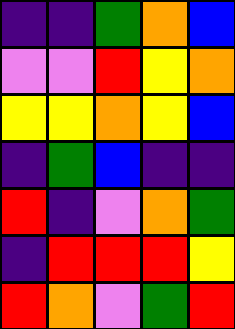[["indigo", "indigo", "green", "orange", "blue"], ["violet", "violet", "red", "yellow", "orange"], ["yellow", "yellow", "orange", "yellow", "blue"], ["indigo", "green", "blue", "indigo", "indigo"], ["red", "indigo", "violet", "orange", "green"], ["indigo", "red", "red", "red", "yellow"], ["red", "orange", "violet", "green", "red"]]